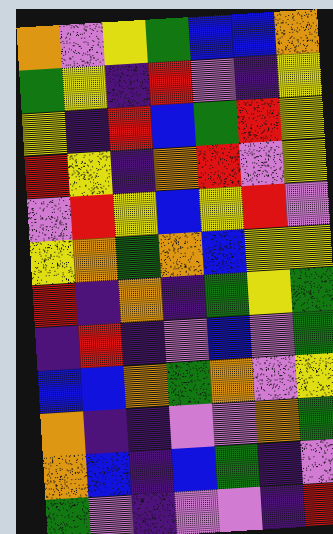[["orange", "violet", "yellow", "green", "blue", "blue", "orange"], ["green", "yellow", "indigo", "red", "violet", "indigo", "yellow"], ["yellow", "indigo", "red", "blue", "green", "red", "yellow"], ["red", "yellow", "indigo", "orange", "red", "violet", "yellow"], ["violet", "red", "yellow", "blue", "yellow", "red", "violet"], ["yellow", "orange", "green", "orange", "blue", "yellow", "yellow"], ["red", "indigo", "orange", "indigo", "green", "yellow", "green"], ["indigo", "red", "indigo", "violet", "blue", "violet", "green"], ["blue", "blue", "orange", "green", "orange", "violet", "yellow"], ["orange", "indigo", "indigo", "violet", "violet", "orange", "green"], ["orange", "blue", "indigo", "blue", "green", "indigo", "violet"], ["green", "violet", "indigo", "violet", "violet", "indigo", "red"]]